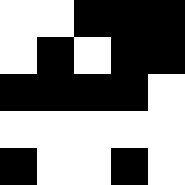[["white", "white", "black", "black", "black"], ["white", "black", "white", "black", "black"], ["black", "black", "black", "black", "white"], ["white", "white", "white", "white", "white"], ["black", "white", "white", "black", "white"]]